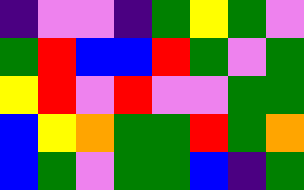[["indigo", "violet", "violet", "indigo", "green", "yellow", "green", "violet"], ["green", "red", "blue", "blue", "red", "green", "violet", "green"], ["yellow", "red", "violet", "red", "violet", "violet", "green", "green"], ["blue", "yellow", "orange", "green", "green", "red", "green", "orange"], ["blue", "green", "violet", "green", "green", "blue", "indigo", "green"]]